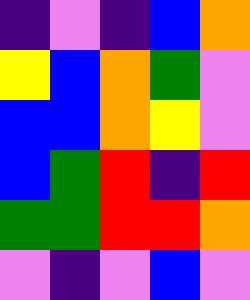[["indigo", "violet", "indigo", "blue", "orange"], ["yellow", "blue", "orange", "green", "violet"], ["blue", "blue", "orange", "yellow", "violet"], ["blue", "green", "red", "indigo", "red"], ["green", "green", "red", "red", "orange"], ["violet", "indigo", "violet", "blue", "violet"]]